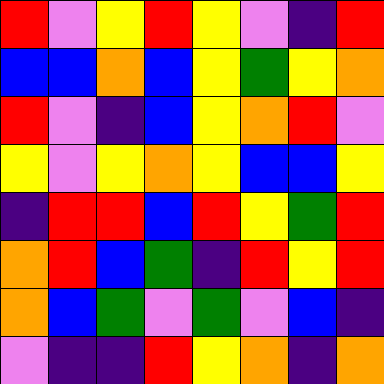[["red", "violet", "yellow", "red", "yellow", "violet", "indigo", "red"], ["blue", "blue", "orange", "blue", "yellow", "green", "yellow", "orange"], ["red", "violet", "indigo", "blue", "yellow", "orange", "red", "violet"], ["yellow", "violet", "yellow", "orange", "yellow", "blue", "blue", "yellow"], ["indigo", "red", "red", "blue", "red", "yellow", "green", "red"], ["orange", "red", "blue", "green", "indigo", "red", "yellow", "red"], ["orange", "blue", "green", "violet", "green", "violet", "blue", "indigo"], ["violet", "indigo", "indigo", "red", "yellow", "orange", "indigo", "orange"]]